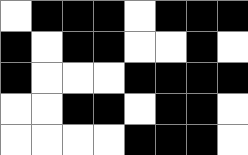[["white", "black", "black", "black", "white", "black", "black", "black"], ["black", "white", "black", "black", "white", "white", "black", "white"], ["black", "white", "white", "white", "black", "black", "black", "black"], ["white", "white", "black", "black", "white", "black", "black", "white"], ["white", "white", "white", "white", "black", "black", "black", "white"]]